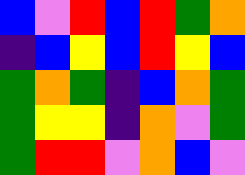[["blue", "violet", "red", "blue", "red", "green", "orange"], ["indigo", "blue", "yellow", "blue", "red", "yellow", "blue"], ["green", "orange", "green", "indigo", "blue", "orange", "green"], ["green", "yellow", "yellow", "indigo", "orange", "violet", "green"], ["green", "red", "red", "violet", "orange", "blue", "violet"]]